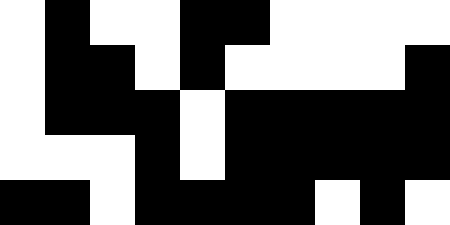[["white", "black", "white", "white", "black", "black", "white", "white", "white", "white"], ["white", "black", "black", "white", "black", "white", "white", "white", "white", "black"], ["white", "black", "black", "black", "white", "black", "black", "black", "black", "black"], ["white", "white", "white", "black", "white", "black", "black", "black", "black", "black"], ["black", "black", "white", "black", "black", "black", "black", "white", "black", "white"]]